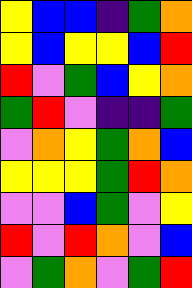[["yellow", "blue", "blue", "indigo", "green", "orange"], ["yellow", "blue", "yellow", "yellow", "blue", "red"], ["red", "violet", "green", "blue", "yellow", "orange"], ["green", "red", "violet", "indigo", "indigo", "green"], ["violet", "orange", "yellow", "green", "orange", "blue"], ["yellow", "yellow", "yellow", "green", "red", "orange"], ["violet", "violet", "blue", "green", "violet", "yellow"], ["red", "violet", "red", "orange", "violet", "blue"], ["violet", "green", "orange", "violet", "green", "red"]]